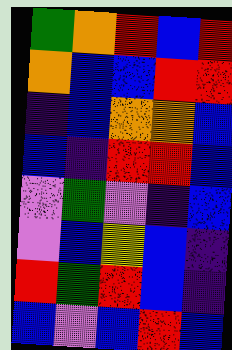[["green", "orange", "red", "blue", "red"], ["orange", "blue", "blue", "red", "red"], ["indigo", "blue", "orange", "orange", "blue"], ["blue", "indigo", "red", "red", "blue"], ["violet", "green", "violet", "indigo", "blue"], ["violet", "blue", "yellow", "blue", "indigo"], ["red", "green", "red", "blue", "indigo"], ["blue", "violet", "blue", "red", "blue"]]